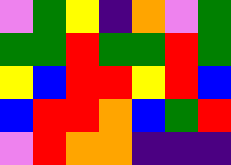[["violet", "green", "yellow", "indigo", "orange", "violet", "green"], ["green", "green", "red", "green", "green", "red", "green"], ["yellow", "blue", "red", "red", "yellow", "red", "blue"], ["blue", "red", "red", "orange", "blue", "green", "red"], ["violet", "red", "orange", "orange", "indigo", "indigo", "indigo"]]